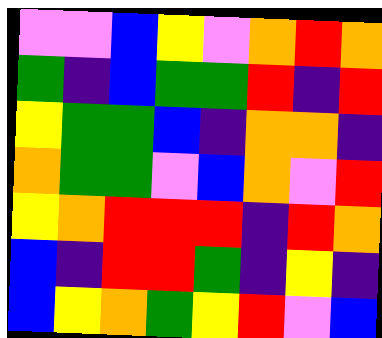[["violet", "violet", "blue", "yellow", "violet", "orange", "red", "orange"], ["green", "indigo", "blue", "green", "green", "red", "indigo", "red"], ["yellow", "green", "green", "blue", "indigo", "orange", "orange", "indigo"], ["orange", "green", "green", "violet", "blue", "orange", "violet", "red"], ["yellow", "orange", "red", "red", "red", "indigo", "red", "orange"], ["blue", "indigo", "red", "red", "green", "indigo", "yellow", "indigo"], ["blue", "yellow", "orange", "green", "yellow", "red", "violet", "blue"]]